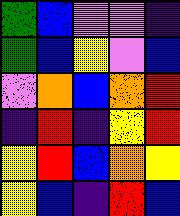[["green", "blue", "violet", "violet", "indigo"], ["green", "blue", "yellow", "violet", "blue"], ["violet", "orange", "blue", "orange", "red"], ["indigo", "red", "indigo", "yellow", "red"], ["yellow", "red", "blue", "orange", "yellow"], ["yellow", "blue", "indigo", "red", "blue"]]